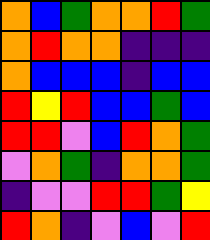[["orange", "blue", "green", "orange", "orange", "red", "green"], ["orange", "red", "orange", "orange", "indigo", "indigo", "indigo"], ["orange", "blue", "blue", "blue", "indigo", "blue", "blue"], ["red", "yellow", "red", "blue", "blue", "green", "blue"], ["red", "red", "violet", "blue", "red", "orange", "green"], ["violet", "orange", "green", "indigo", "orange", "orange", "green"], ["indigo", "violet", "violet", "red", "red", "green", "yellow"], ["red", "orange", "indigo", "violet", "blue", "violet", "red"]]